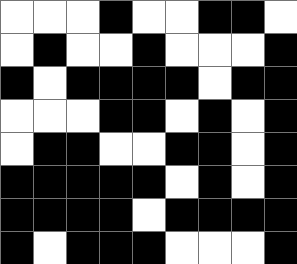[["white", "white", "white", "black", "white", "white", "black", "black", "white"], ["white", "black", "white", "white", "black", "white", "white", "white", "black"], ["black", "white", "black", "black", "black", "black", "white", "black", "black"], ["white", "white", "white", "black", "black", "white", "black", "white", "black"], ["white", "black", "black", "white", "white", "black", "black", "white", "black"], ["black", "black", "black", "black", "black", "white", "black", "white", "black"], ["black", "black", "black", "black", "white", "black", "black", "black", "black"], ["black", "white", "black", "black", "black", "white", "white", "white", "black"]]